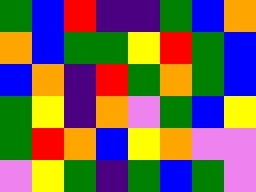[["green", "blue", "red", "indigo", "indigo", "green", "blue", "orange"], ["orange", "blue", "green", "green", "yellow", "red", "green", "blue"], ["blue", "orange", "indigo", "red", "green", "orange", "green", "blue"], ["green", "yellow", "indigo", "orange", "violet", "green", "blue", "yellow"], ["green", "red", "orange", "blue", "yellow", "orange", "violet", "violet"], ["violet", "yellow", "green", "indigo", "green", "blue", "green", "violet"]]